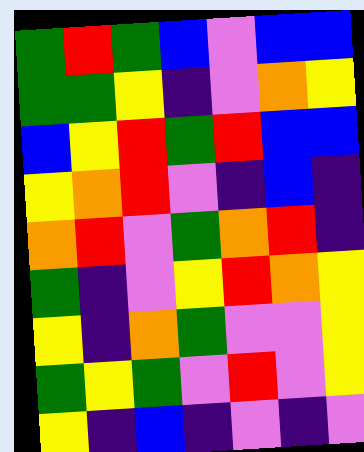[["green", "red", "green", "blue", "violet", "blue", "blue"], ["green", "green", "yellow", "indigo", "violet", "orange", "yellow"], ["blue", "yellow", "red", "green", "red", "blue", "blue"], ["yellow", "orange", "red", "violet", "indigo", "blue", "indigo"], ["orange", "red", "violet", "green", "orange", "red", "indigo"], ["green", "indigo", "violet", "yellow", "red", "orange", "yellow"], ["yellow", "indigo", "orange", "green", "violet", "violet", "yellow"], ["green", "yellow", "green", "violet", "red", "violet", "yellow"], ["yellow", "indigo", "blue", "indigo", "violet", "indigo", "violet"]]